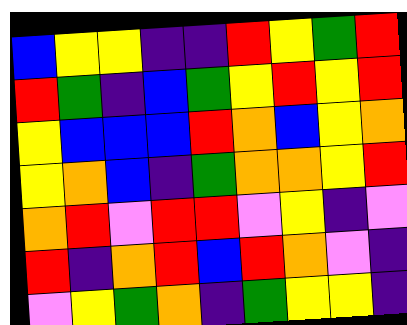[["blue", "yellow", "yellow", "indigo", "indigo", "red", "yellow", "green", "red"], ["red", "green", "indigo", "blue", "green", "yellow", "red", "yellow", "red"], ["yellow", "blue", "blue", "blue", "red", "orange", "blue", "yellow", "orange"], ["yellow", "orange", "blue", "indigo", "green", "orange", "orange", "yellow", "red"], ["orange", "red", "violet", "red", "red", "violet", "yellow", "indigo", "violet"], ["red", "indigo", "orange", "red", "blue", "red", "orange", "violet", "indigo"], ["violet", "yellow", "green", "orange", "indigo", "green", "yellow", "yellow", "indigo"]]